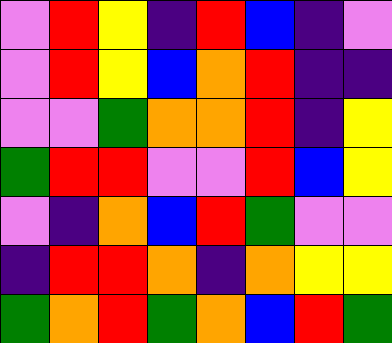[["violet", "red", "yellow", "indigo", "red", "blue", "indigo", "violet"], ["violet", "red", "yellow", "blue", "orange", "red", "indigo", "indigo"], ["violet", "violet", "green", "orange", "orange", "red", "indigo", "yellow"], ["green", "red", "red", "violet", "violet", "red", "blue", "yellow"], ["violet", "indigo", "orange", "blue", "red", "green", "violet", "violet"], ["indigo", "red", "red", "orange", "indigo", "orange", "yellow", "yellow"], ["green", "orange", "red", "green", "orange", "blue", "red", "green"]]